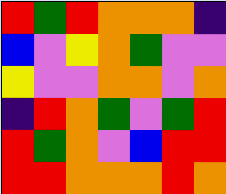[["red", "green", "red", "orange", "orange", "orange", "indigo"], ["blue", "violet", "yellow", "orange", "green", "violet", "violet"], ["yellow", "violet", "violet", "orange", "orange", "violet", "orange"], ["indigo", "red", "orange", "green", "violet", "green", "red"], ["red", "green", "orange", "violet", "blue", "red", "red"], ["red", "red", "orange", "orange", "orange", "red", "orange"]]